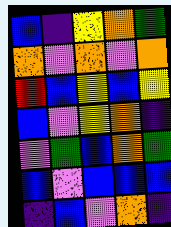[["blue", "indigo", "yellow", "orange", "green"], ["orange", "violet", "orange", "violet", "orange"], ["red", "blue", "yellow", "blue", "yellow"], ["blue", "violet", "yellow", "orange", "indigo"], ["violet", "green", "blue", "orange", "green"], ["blue", "violet", "blue", "blue", "blue"], ["indigo", "blue", "violet", "orange", "indigo"]]